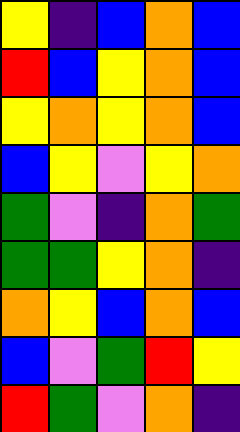[["yellow", "indigo", "blue", "orange", "blue"], ["red", "blue", "yellow", "orange", "blue"], ["yellow", "orange", "yellow", "orange", "blue"], ["blue", "yellow", "violet", "yellow", "orange"], ["green", "violet", "indigo", "orange", "green"], ["green", "green", "yellow", "orange", "indigo"], ["orange", "yellow", "blue", "orange", "blue"], ["blue", "violet", "green", "red", "yellow"], ["red", "green", "violet", "orange", "indigo"]]